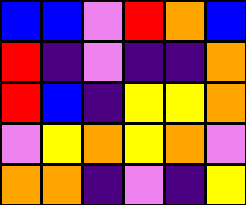[["blue", "blue", "violet", "red", "orange", "blue"], ["red", "indigo", "violet", "indigo", "indigo", "orange"], ["red", "blue", "indigo", "yellow", "yellow", "orange"], ["violet", "yellow", "orange", "yellow", "orange", "violet"], ["orange", "orange", "indigo", "violet", "indigo", "yellow"]]